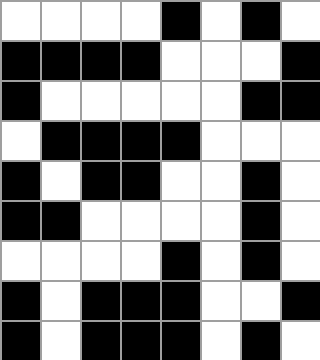[["white", "white", "white", "white", "black", "white", "black", "white"], ["black", "black", "black", "black", "white", "white", "white", "black"], ["black", "white", "white", "white", "white", "white", "black", "black"], ["white", "black", "black", "black", "black", "white", "white", "white"], ["black", "white", "black", "black", "white", "white", "black", "white"], ["black", "black", "white", "white", "white", "white", "black", "white"], ["white", "white", "white", "white", "black", "white", "black", "white"], ["black", "white", "black", "black", "black", "white", "white", "black"], ["black", "white", "black", "black", "black", "white", "black", "white"]]